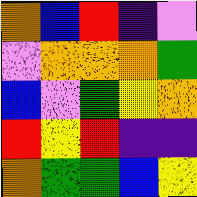[["orange", "blue", "red", "indigo", "violet"], ["violet", "orange", "orange", "orange", "green"], ["blue", "violet", "green", "yellow", "orange"], ["red", "yellow", "red", "indigo", "indigo"], ["orange", "green", "green", "blue", "yellow"]]